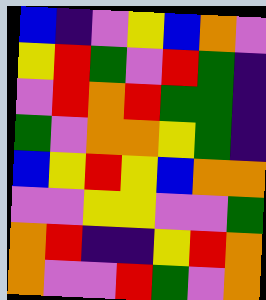[["blue", "indigo", "violet", "yellow", "blue", "orange", "violet"], ["yellow", "red", "green", "violet", "red", "green", "indigo"], ["violet", "red", "orange", "red", "green", "green", "indigo"], ["green", "violet", "orange", "orange", "yellow", "green", "indigo"], ["blue", "yellow", "red", "yellow", "blue", "orange", "orange"], ["violet", "violet", "yellow", "yellow", "violet", "violet", "green"], ["orange", "red", "indigo", "indigo", "yellow", "red", "orange"], ["orange", "violet", "violet", "red", "green", "violet", "orange"]]